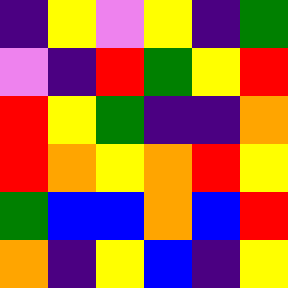[["indigo", "yellow", "violet", "yellow", "indigo", "green"], ["violet", "indigo", "red", "green", "yellow", "red"], ["red", "yellow", "green", "indigo", "indigo", "orange"], ["red", "orange", "yellow", "orange", "red", "yellow"], ["green", "blue", "blue", "orange", "blue", "red"], ["orange", "indigo", "yellow", "blue", "indigo", "yellow"]]